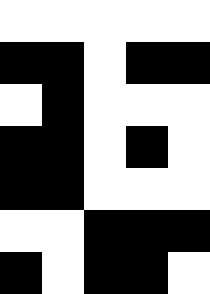[["white", "white", "white", "white", "white"], ["black", "black", "white", "black", "black"], ["white", "black", "white", "white", "white"], ["black", "black", "white", "black", "white"], ["black", "black", "white", "white", "white"], ["white", "white", "black", "black", "black"], ["black", "white", "black", "black", "white"]]